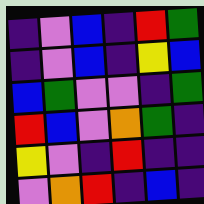[["indigo", "violet", "blue", "indigo", "red", "green"], ["indigo", "violet", "blue", "indigo", "yellow", "blue"], ["blue", "green", "violet", "violet", "indigo", "green"], ["red", "blue", "violet", "orange", "green", "indigo"], ["yellow", "violet", "indigo", "red", "indigo", "indigo"], ["violet", "orange", "red", "indigo", "blue", "indigo"]]